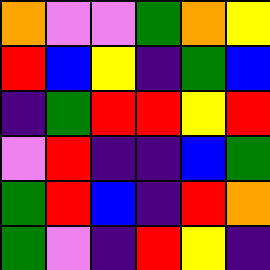[["orange", "violet", "violet", "green", "orange", "yellow"], ["red", "blue", "yellow", "indigo", "green", "blue"], ["indigo", "green", "red", "red", "yellow", "red"], ["violet", "red", "indigo", "indigo", "blue", "green"], ["green", "red", "blue", "indigo", "red", "orange"], ["green", "violet", "indigo", "red", "yellow", "indigo"]]